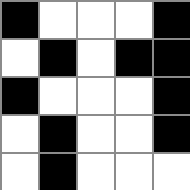[["black", "white", "white", "white", "black"], ["white", "black", "white", "black", "black"], ["black", "white", "white", "white", "black"], ["white", "black", "white", "white", "black"], ["white", "black", "white", "white", "white"]]